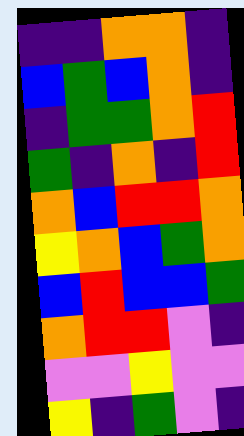[["indigo", "indigo", "orange", "orange", "indigo"], ["blue", "green", "blue", "orange", "indigo"], ["indigo", "green", "green", "orange", "red"], ["green", "indigo", "orange", "indigo", "red"], ["orange", "blue", "red", "red", "orange"], ["yellow", "orange", "blue", "green", "orange"], ["blue", "red", "blue", "blue", "green"], ["orange", "red", "red", "violet", "indigo"], ["violet", "violet", "yellow", "violet", "violet"], ["yellow", "indigo", "green", "violet", "indigo"]]